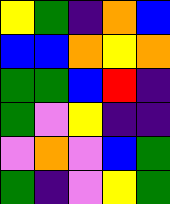[["yellow", "green", "indigo", "orange", "blue"], ["blue", "blue", "orange", "yellow", "orange"], ["green", "green", "blue", "red", "indigo"], ["green", "violet", "yellow", "indigo", "indigo"], ["violet", "orange", "violet", "blue", "green"], ["green", "indigo", "violet", "yellow", "green"]]